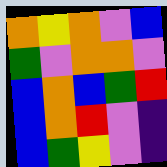[["orange", "yellow", "orange", "violet", "blue"], ["green", "violet", "orange", "orange", "violet"], ["blue", "orange", "blue", "green", "red"], ["blue", "orange", "red", "violet", "indigo"], ["blue", "green", "yellow", "violet", "indigo"]]